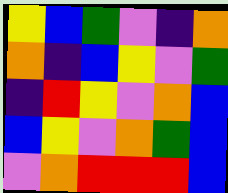[["yellow", "blue", "green", "violet", "indigo", "orange"], ["orange", "indigo", "blue", "yellow", "violet", "green"], ["indigo", "red", "yellow", "violet", "orange", "blue"], ["blue", "yellow", "violet", "orange", "green", "blue"], ["violet", "orange", "red", "red", "red", "blue"]]